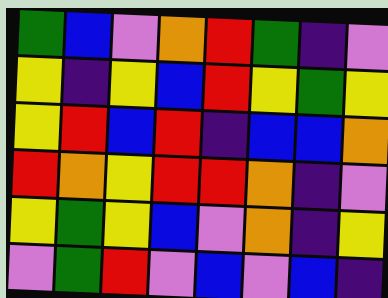[["green", "blue", "violet", "orange", "red", "green", "indigo", "violet"], ["yellow", "indigo", "yellow", "blue", "red", "yellow", "green", "yellow"], ["yellow", "red", "blue", "red", "indigo", "blue", "blue", "orange"], ["red", "orange", "yellow", "red", "red", "orange", "indigo", "violet"], ["yellow", "green", "yellow", "blue", "violet", "orange", "indigo", "yellow"], ["violet", "green", "red", "violet", "blue", "violet", "blue", "indigo"]]